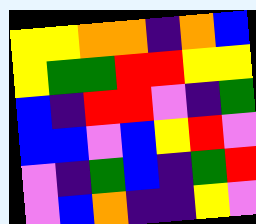[["yellow", "yellow", "orange", "orange", "indigo", "orange", "blue"], ["yellow", "green", "green", "red", "red", "yellow", "yellow"], ["blue", "indigo", "red", "red", "violet", "indigo", "green"], ["blue", "blue", "violet", "blue", "yellow", "red", "violet"], ["violet", "indigo", "green", "blue", "indigo", "green", "red"], ["violet", "blue", "orange", "indigo", "indigo", "yellow", "violet"]]